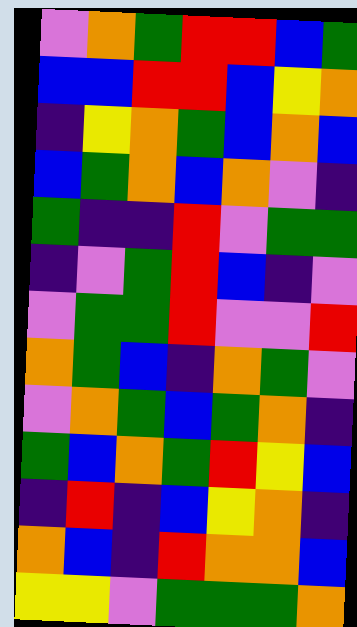[["violet", "orange", "green", "red", "red", "blue", "green"], ["blue", "blue", "red", "red", "blue", "yellow", "orange"], ["indigo", "yellow", "orange", "green", "blue", "orange", "blue"], ["blue", "green", "orange", "blue", "orange", "violet", "indigo"], ["green", "indigo", "indigo", "red", "violet", "green", "green"], ["indigo", "violet", "green", "red", "blue", "indigo", "violet"], ["violet", "green", "green", "red", "violet", "violet", "red"], ["orange", "green", "blue", "indigo", "orange", "green", "violet"], ["violet", "orange", "green", "blue", "green", "orange", "indigo"], ["green", "blue", "orange", "green", "red", "yellow", "blue"], ["indigo", "red", "indigo", "blue", "yellow", "orange", "indigo"], ["orange", "blue", "indigo", "red", "orange", "orange", "blue"], ["yellow", "yellow", "violet", "green", "green", "green", "orange"]]